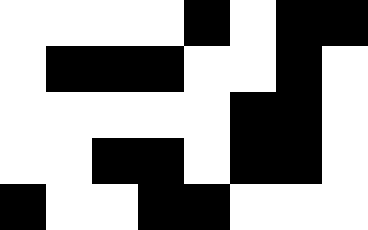[["white", "white", "white", "white", "black", "white", "black", "black"], ["white", "black", "black", "black", "white", "white", "black", "white"], ["white", "white", "white", "white", "white", "black", "black", "white"], ["white", "white", "black", "black", "white", "black", "black", "white"], ["black", "white", "white", "black", "black", "white", "white", "white"]]